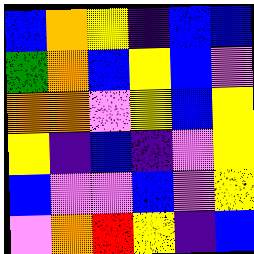[["blue", "orange", "yellow", "indigo", "blue", "blue"], ["green", "orange", "blue", "yellow", "blue", "violet"], ["orange", "orange", "violet", "yellow", "blue", "yellow"], ["yellow", "indigo", "blue", "indigo", "violet", "yellow"], ["blue", "violet", "violet", "blue", "violet", "yellow"], ["violet", "orange", "red", "yellow", "indigo", "blue"]]